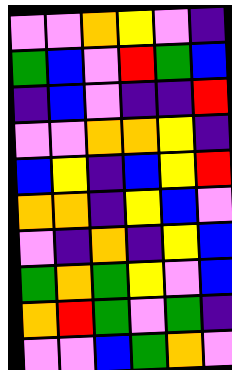[["violet", "violet", "orange", "yellow", "violet", "indigo"], ["green", "blue", "violet", "red", "green", "blue"], ["indigo", "blue", "violet", "indigo", "indigo", "red"], ["violet", "violet", "orange", "orange", "yellow", "indigo"], ["blue", "yellow", "indigo", "blue", "yellow", "red"], ["orange", "orange", "indigo", "yellow", "blue", "violet"], ["violet", "indigo", "orange", "indigo", "yellow", "blue"], ["green", "orange", "green", "yellow", "violet", "blue"], ["orange", "red", "green", "violet", "green", "indigo"], ["violet", "violet", "blue", "green", "orange", "violet"]]